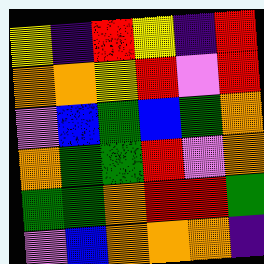[["yellow", "indigo", "red", "yellow", "indigo", "red"], ["orange", "orange", "yellow", "red", "violet", "red"], ["violet", "blue", "green", "blue", "green", "orange"], ["orange", "green", "green", "red", "violet", "orange"], ["green", "green", "orange", "red", "red", "green"], ["violet", "blue", "orange", "orange", "orange", "indigo"]]